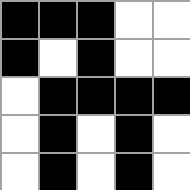[["black", "black", "black", "white", "white"], ["black", "white", "black", "white", "white"], ["white", "black", "black", "black", "black"], ["white", "black", "white", "black", "white"], ["white", "black", "white", "black", "white"]]